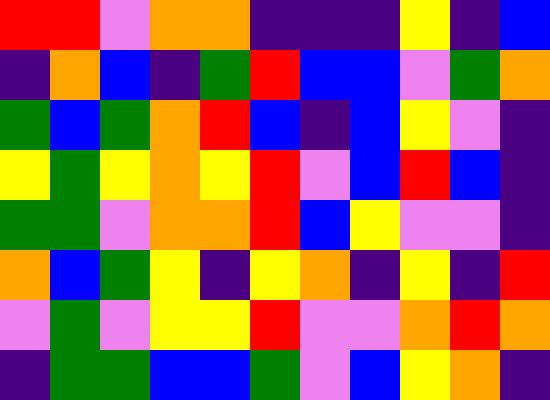[["red", "red", "violet", "orange", "orange", "indigo", "indigo", "indigo", "yellow", "indigo", "blue"], ["indigo", "orange", "blue", "indigo", "green", "red", "blue", "blue", "violet", "green", "orange"], ["green", "blue", "green", "orange", "red", "blue", "indigo", "blue", "yellow", "violet", "indigo"], ["yellow", "green", "yellow", "orange", "yellow", "red", "violet", "blue", "red", "blue", "indigo"], ["green", "green", "violet", "orange", "orange", "red", "blue", "yellow", "violet", "violet", "indigo"], ["orange", "blue", "green", "yellow", "indigo", "yellow", "orange", "indigo", "yellow", "indigo", "red"], ["violet", "green", "violet", "yellow", "yellow", "red", "violet", "violet", "orange", "red", "orange"], ["indigo", "green", "green", "blue", "blue", "green", "violet", "blue", "yellow", "orange", "indigo"]]